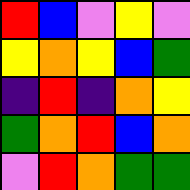[["red", "blue", "violet", "yellow", "violet"], ["yellow", "orange", "yellow", "blue", "green"], ["indigo", "red", "indigo", "orange", "yellow"], ["green", "orange", "red", "blue", "orange"], ["violet", "red", "orange", "green", "green"]]